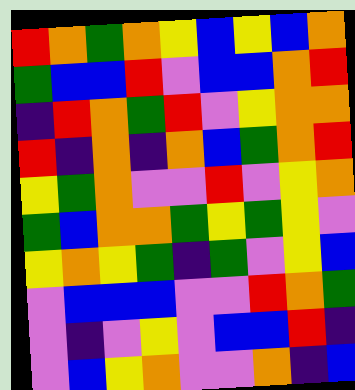[["red", "orange", "green", "orange", "yellow", "blue", "yellow", "blue", "orange"], ["green", "blue", "blue", "red", "violet", "blue", "blue", "orange", "red"], ["indigo", "red", "orange", "green", "red", "violet", "yellow", "orange", "orange"], ["red", "indigo", "orange", "indigo", "orange", "blue", "green", "orange", "red"], ["yellow", "green", "orange", "violet", "violet", "red", "violet", "yellow", "orange"], ["green", "blue", "orange", "orange", "green", "yellow", "green", "yellow", "violet"], ["yellow", "orange", "yellow", "green", "indigo", "green", "violet", "yellow", "blue"], ["violet", "blue", "blue", "blue", "violet", "violet", "red", "orange", "green"], ["violet", "indigo", "violet", "yellow", "violet", "blue", "blue", "red", "indigo"], ["violet", "blue", "yellow", "orange", "violet", "violet", "orange", "indigo", "blue"]]